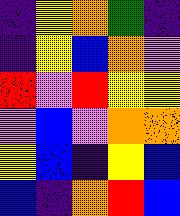[["indigo", "yellow", "orange", "green", "indigo"], ["indigo", "yellow", "blue", "orange", "violet"], ["red", "violet", "red", "yellow", "yellow"], ["violet", "blue", "violet", "orange", "orange"], ["yellow", "blue", "indigo", "yellow", "blue"], ["blue", "indigo", "orange", "red", "blue"]]